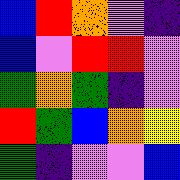[["blue", "red", "orange", "violet", "indigo"], ["blue", "violet", "red", "red", "violet"], ["green", "orange", "green", "indigo", "violet"], ["red", "green", "blue", "orange", "yellow"], ["green", "indigo", "violet", "violet", "blue"]]